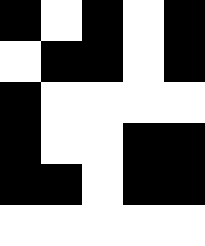[["black", "white", "black", "white", "black"], ["white", "black", "black", "white", "black"], ["black", "white", "white", "white", "white"], ["black", "white", "white", "black", "black"], ["black", "black", "white", "black", "black"], ["white", "white", "white", "white", "white"]]